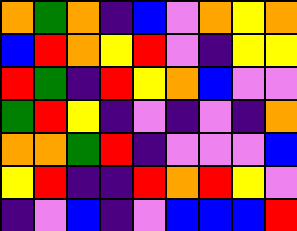[["orange", "green", "orange", "indigo", "blue", "violet", "orange", "yellow", "orange"], ["blue", "red", "orange", "yellow", "red", "violet", "indigo", "yellow", "yellow"], ["red", "green", "indigo", "red", "yellow", "orange", "blue", "violet", "violet"], ["green", "red", "yellow", "indigo", "violet", "indigo", "violet", "indigo", "orange"], ["orange", "orange", "green", "red", "indigo", "violet", "violet", "violet", "blue"], ["yellow", "red", "indigo", "indigo", "red", "orange", "red", "yellow", "violet"], ["indigo", "violet", "blue", "indigo", "violet", "blue", "blue", "blue", "red"]]